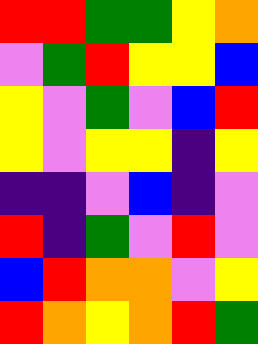[["red", "red", "green", "green", "yellow", "orange"], ["violet", "green", "red", "yellow", "yellow", "blue"], ["yellow", "violet", "green", "violet", "blue", "red"], ["yellow", "violet", "yellow", "yellow", "indigo", "yellow"], ["indigo", "indigo", "violet", "blue", "indigo", "violet"], ["red", "indigo", "green", "violet", "red", "violet"], ["blue", "red", "orange", "orange", "violet", "yellow"], ["red", "orange", "yellow", "orange", "red", "green"]]